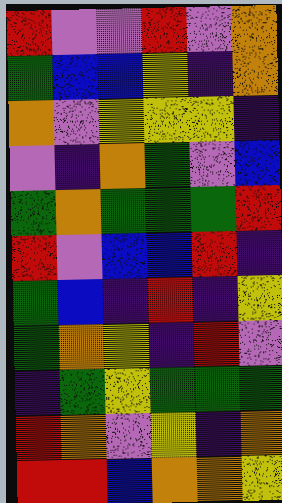[["red", "violet", "violet", "red", "violet", "orange"], ["green", "blue", "blue", "yellow", "indigo", "orange"], ["orange", "violet", "yellow", "yellow", "yellow", "indigo"], ["violet", "indigo", "orange", "green", "violet", "blue"], ["green", "orange", "green", "green", "green", "red"], ["red", "violet", "blue", "blue", "red", "indigo"], ["green", "blue", "indigo", "red", "indigo", "yellow"], ["green", "orange", "yellow", "indigo", "red", "violet"], ["indigo", "green", "yellow", "green", "green", "green"], ["red", "orange", "violet", "yellow", "indigo", "orange"], ["red", "red", "blue", "orange", "orange", "yellow"]]